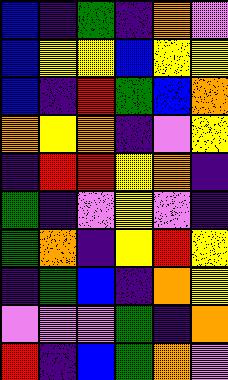[["blue", "indigo", "green", "indigo", "orange", "violet"], ["blue", "yellow", "yellow", "blue", "yellow", "yellow"], ["blue", "indigo", "red", "green", "blue", "orange"], ["orange", "yellow", "orange", "indigo", "violet", "yellow"], ["indigo", "red", "red", "yellow", "orange", "indigo"], ["green", "indigo", "violet", "yellow", "violet", "indigo"], ["green", "orange", "indigo", "yellow", "red", "yellow"], ["indigo", "green", "blue", "indigo", "orange", "yellow"], ["violet", "violet", "violet", "green", "indigo", "orange"], ["red", "indigo", "blue", "green", "orange", "violet"]]